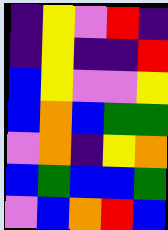[["indigo", "yellow", "violet", "red", "indigo"], ["indigo", "yellow", "indigo", "indigo", "red"], ["blue", "yellow", "violet", "violet", "yellow"], ["blue", "orange", "blue", "green", "green"], ["violet", "orange", "indigo", "yellow", "orange"], ["blue", "green", "blue", "blue", "green"], ["violet", "blue", "orange", "red", "blue"]]